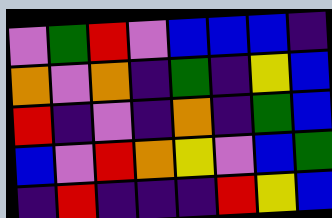[["violet", "green", "red", "violet", "blue", "blue", "blue", "indigo"], ["orange", "violet", "orange", "indigo", "green", "indigo", "yellow", "blue"], ["red", "indigo", "violet", "indigo", "orange", "indigo", "green", "blue"], ["blue", "violet", "red", "orange", "yellow", "violet", "blue", "green"], ["indigo", "red", "indigo", "indigo", "indigo", "red", "yellow", "blue"]]